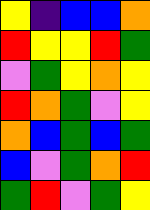[["yellow", "indigo", "blue", "blue", "orange"], ["red", "yellow", "yellow", "red", "green"], ["violet", "green", "yellow", "orange", "yellow"], ["red", "orange", "green", "violet", "yellow"], ["orange", "blue", "green", "blue", "green"], ["blue", "violet", "green", "orange", "red"], ["green", "red", "violet", "green", "yellow"]]